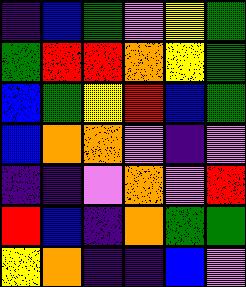[["indigo", "blue", "green", "violet", "yellow", "green"], ["green", "red", "red", "orange", "yellow", "green"], ["blue", "green", "yellow", "red", "blue", "green"], ["blue", "orange", "orange", "violet", "indigo", "violet"], ["indigo", "indigo", "violet", "orange", "violet", "red"], ["red", "blue", "indigo", "orange", "green", "green"], ["yellow", "orange", "indigo", "indigo", "blue", "violet"]]